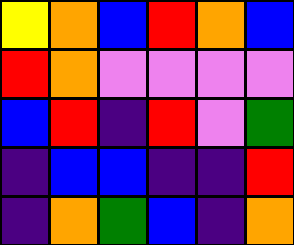[["yellow", "orange", "blue", "red", "orange", "blue"], ["red", "orange", "violet", "violet", "violet", "violet"], ["blue", "red", "indigo", "red", "violet", "green"], ["indigo", "blue", "blue", "indigo", "indigo", "red"], ["indigo", "orange", "green", "blue", "indigo", "orange"]]